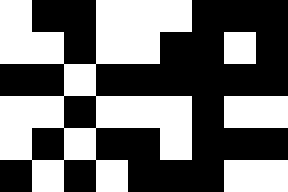[["white", "black", "black", "white", "white", "white", "black", "black", "black"], ["white", "white", "black", "white", "white", "black", "black", "white", "black"], ["black", "black", "white", "black", "black", "black", "black", "black", "black"], ["white", "white", "black", "white", "white", "white", "black", "white", "white"], ["white", "black", "white", "black", "black", "white", "black", "black", "black"], ["black", "white", "black", "white", "black", "black", "black", "white", "white"]]